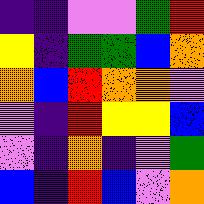[["indigo", "indigo", "violet", "violet", "green", "red"], ["yellow", "indigo", "green", "green", "blue", "orange"], ["orange", "blue", "red", "orange", "orange", "violet"], ["violet", "indigo", "red", "yellow", "yellow", "blue"], ["violet", "indigo", "orange", "indigo", "violet", "green"], ["blue", "indigo", "red", "blue", "violet", "orange"]]